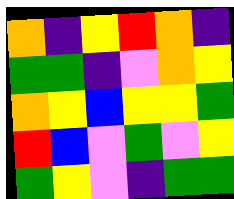[["orange", "indigo", "yellow", "red", "orange", "indigo"], ["green", "green", "indigo", "violet", "orange", "yellow"], ["orange", "yellow", "blue", "yellow", "yellow", "green"], ["red", "blue", "violet", "green", "violet", "yellow"], ["green", "yellow", "violet", "indigo", "green", "green"]]